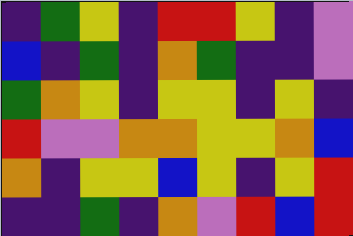[["indigo", "green", "yellow", "indigo", "red", "red", "yellow", "indigo", "violet"], ["blue", "indigo", "green", "indigo", "orange", "green", "indigo", "indigo", "violet"], ["green", "orange", "yellow", "indigo", "yellow", "yellow", "indigo", "yellow", "indigo"], ["red", "violet", "violet", "orange", "orange", "yellow", "yellow", "orange", "blue"], ["orange", "indigo", "yellow", "yellow", "blue", "yellow", "indigo", "yellow", "red"], ["indigo", "indigo", "green", "indigo", "orange", "violet", "red", "blue", "red"]]